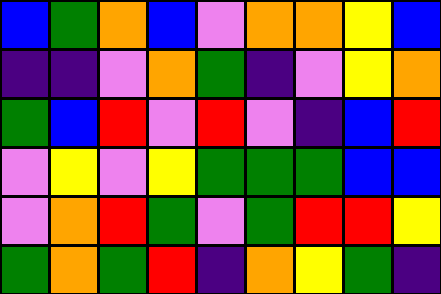[["blue", "green", "orange", "blue", "violet", "orange", "orange", "yellow", "blue"], ["indigo", "indigo", "violet", "orange", "green", "indigo", "violet", "yellow", "orange"], ["green", "blue", "red", "violet", "red", "violet", "indigo", "blue", "red"], ["violet", "yellow", "violet", "yellow", "green", "green", "green", "blue", "blue"], ["violet", "orange", "red", "green", "violet", "green", "red", "red", "yellow"], ["green", "orange", "green", "red", "indigo", "orange", "yellow", "green", "indigo"]]